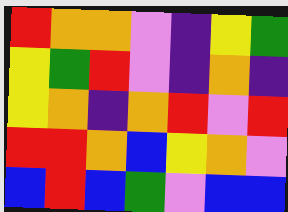[["red", "orange", "orange", "violet", "indigo", "yellow", "green"], ["yellow", "green", "red", "violet", "indigo", "orange", "indigo"], ["yellow", "orange", "indigo", "orange", "red", "violet", "red"], ["red", "red", "orange", "blue", "yellow", "orange", "violet"], ["blue", "red", "blue", "green", "violet", "blue", "blue"]]